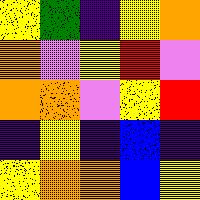[["yellow", "green", "indigo", "yellow", "orange"], ["orange", "violet", "yellow", "red", "violet"], ["orange", "orange", "violet", "yellow", "red"], ["indigo", "yellow", "indigo", "blue", "indigo"], ["yellow", "orange", "orange", "blue", "yellow"]]